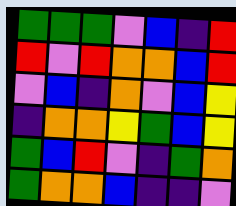[["green", "green", "green", "violet", "blue", "indigo", "red"], ["red", "violet", "red", "orange", "orange", "blue", "red"], ["violet", "blue", "indigo", "orange", "violet", "blue", "yellow"], ["indigo", "orange", "orange", "yellow", "green", "blue", "yellow"], ["green", "blue", "red", "violet", "indigo", "green", "orange"], ["green", "orange", "orange", "blue", "indigo", "indigo", "violet"]]